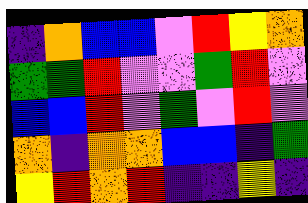[["indigo", "orange", "blue", "blue", "violet", "red", "yellow", "orange"], ["green", "green", "red", "violet", "violet", "green", "red", "violet"], ["blue", "blue", "red", "violet", "green", "violet", "red", "violet"], ["orange", "indigo", "orange", "orange", "blue", "blue", "indigo", "green"], ["yellow", "red", "orange", "red", "indigo", "indigo", "yellow", "indigo"]]